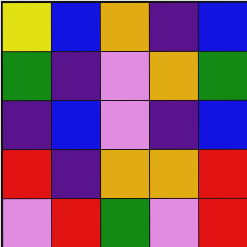[["yellow", "blue", "orange", "indigo", "blue"], ["green", "indigo", "violet", "orange", "green"], ["indigo", "blue", "violet", "indigo", "blue"], ["red", "indigo", "orange", "orange", "red"], ["violet", "red", "green", "violet", "red"]]